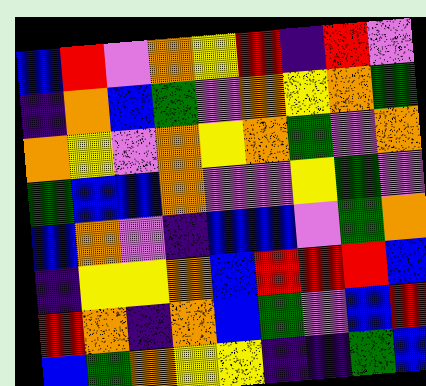[["blue", "red", "violet", "orange", "yellow", "red", "indigo", "red", "violet"], ["indigo", "orange", "blue", "green", "violet", "orange", "yellow", "orange", "green"], ["orange", "yellow", "violet", "orange", "yellow", "orange", "green", "violet", "orange"], ["green", "blue", "blue", "orange", "violet", "violet", "yellow", "green", "violet"], ["blue", "orange", "violet", "indigo", "blue", "blue", "violet", "green", "orange"], ["indigo", "yellow", "yellow", "orange", "blue", "red", "red", "red", "blue"], ["red", "orange", "indigo", "orange", "blue", "green", "violet", "blue", "red"], ["blue", "green", "orange", "yellow", "yellow", "indigo", "indigo", "green", "blue"]]